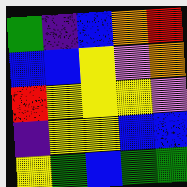[["green", "indigo", "blue", "orange", "red"], ["blue", "blue", "yellow", "violet", "orange"], ["red", "yellow", "yellow", "yellow", "violet"], ["indigo", "yellow", "yellow", "blue", "blue"], ["yellow", "green", "blue", "green", "green"]]